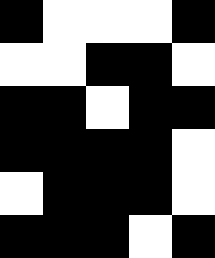[["black", "white", "white", "white", "black"], ["white", "white", "black", "black", "white"], ["black", "black", "white", "black", "black"], ["black", "black", "black", "black", "white"], ["white", "black", "black", "black", "white"], ["black", "black", "black", "white", "black"]]